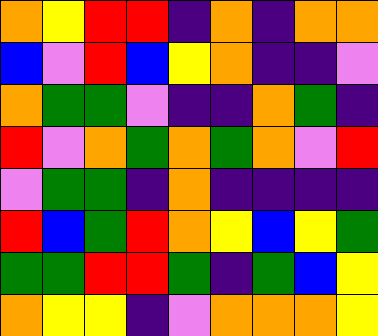[["orange", "yellow", "red", "red", "indigo", "orange", "indigo", "orange", "orange"], ["blue", "violet", "red", "blue", "yellow", "orange", "indigo", "indigo", "violet"], ["orange", "green", "green", "violet", "indigo", "indigo", "orange", "green", "indigo"], ["red", "violet", "orange", "green", "orange", "green", "orange", "violet", "red"], ["violet", "green", "green", "indigo", "orange", "indigo", "indigo", "indigo", "indigo"], ["red", "blue", "green", "red", "orange", "yellow", "blue", "yellow", "green"], ["green", "green", "red", "red", "green", "indigo", "green", "blue", "yellow"], ["orange", "yellow", "yellow", "indigo", "violet", "orange", "orange", "orange", "yellow"]]